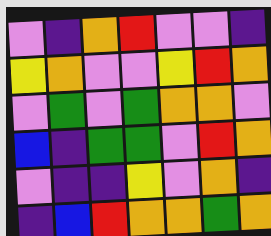[["violet", "indigo", "orange", "red", "violet", "violet", "indigo"], ["yellow", "orange", "violet", "violet", "yellow", "red", "orange"], ["violet", "green", "violet", "green", "orange", "orange", "violet"], ["blue", "indigo", "green", "green", "violet", "red", "orange"], ["violet", "indigo", "indigo", "yellow", "violet", "orange", "indigo"], ["indigo", "blue", "red", "orange", "orange", "green", "orange"]]